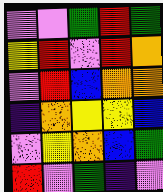[["violet", "violet", "green", "red", "green"], ["yellow", "red", "violet", "red", "orange"], ["violet", "red", "blue", "orange", "orange"], ["indigo", "orange", "yellow", "yellow", "blue"], ["violet", "yellow", "orange", "blue", "green"], ["red", "violet", "green", "indigo", "violet"]]